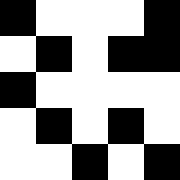[["black", "white", "white", "white", "black"], ["white", "black", "white", "black", "black"], ["black", "white", "white", "white", "white"], ["white", "black", "white", "black", "white"], ["white", "white", "black", "white", "black"]]